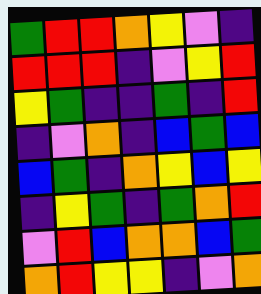[["green", "red", "red", "orange", "yellow", "violet", "indigo"], ["red", "red", "red", "indigo", "violet", "yellow", "red"], ["yellow", "green", "indigo", "indigo", "green", "indigo", "red"], ["indigo", "violet", "orange", "indigo", "blue", "green", "blue"], ["blue", "green", "indigo", "orange", "yellow", "blue", "yellow"], ["indigo", "yellow", "green", "indigo", "green", "orange", "red"], ["violet", "red", "blue", "orange", "orange", "blue", "green"], ["orange", "red", "yellow", "yellow", "indigo", "violet", "orange"]]